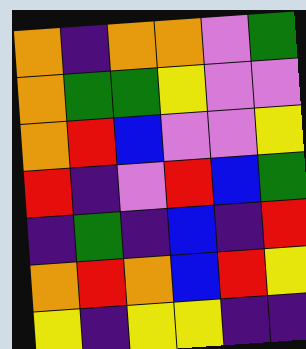[["orange", "indigo", "orange", "orange", "violet", "green"], ["orange", "green", "green", "yellow", "violet", "violet"], ["orange", "red", "blue", "violet", "violet", "yellow"], ["red", "indigo", "violet", "red", "blue", "green"], ["indigo", "green", "indigo", "blue", "indigo", "red"], ["orange", "red", "orange", "blue", "red", "yellow"], ["yellow", "indigo", "yellow", "yellow", "indigo", "indigo"]]